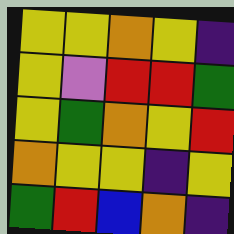[["yellow", "yellow", "orange", "yellow", "indigo"], ["yellow", "violet", "red", "red", "green"], ["yellow", "green", "orange", "yellow", "red"], ["orange", "yellow", "yellow", "indigo", "yellow"], ["green", "red", "blue", "orange", "indigo"]]